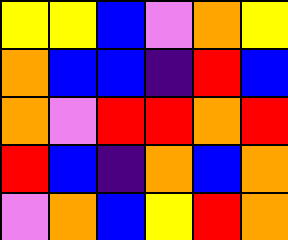[["yellow", "yellow", "blue", "violet", "orange", "yellow"], ["orange", "blue", "blue", "indigo", "red", "blue"], ["orange", "violet", "red", "red", "orange", "red"], ["red", "blue", "indigo", "orange", "blue", "orange"], ["violet", "orange", "blue", "yellow", "red", "orange"]]